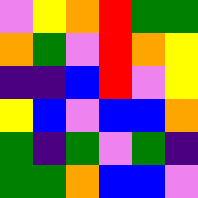[["violet", "yellow", "orange", "red", "green", "green"], ["orange", "green", "violet", "red", "orange", "yellow"], ["indigo", "indigo", "blue", "red", "violet", "yellow"], ["yellow", "blue", "violet", "blue", "blue", "orange"], ["green", "indigo", "green", "violet", "green", "indigo"], ["green", "green", "orange", "blue", "blue", "violet"]]